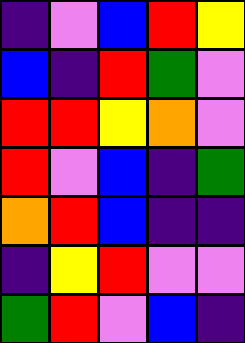[["indigo", "violet", "blue", "red", "yellow"], ["blue", "indigo", "red", "green", "violet"], ["red", "red", "yellow", "orange", "violet"], ["red", "violet", "blue", "indigo", "green"], ["orange", "red", "blue", "indigo", "indigo"], ["indigo", "yellow", "red", "violet", "violet"], ["green", "red", "violet", "blue", "indigo"]]